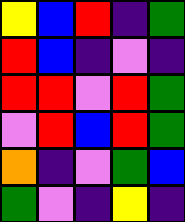[["yellow", "blue", "red", "indigo", "green"], ["red", "blue", "indigo", "violet", "indigo"], ["red", "red", "violet", "red", "green"], ["violet", "red", "blue", "red", "green"], ["orange", "indigo", "violet", "green", "blue"], ["green", "violet", "indigo", "yellow", "indigo"]]